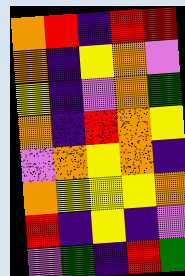[["orange", "red", "indigo", "red", "red"], ["orange", "indigo", "yellow", "orange", "violet"], ["yellow", "indigo", "violet", "orange", "green"], ["orange", "indigo", "red", "orange", "yellow"], ["violet", "orange", "yellow", "orange", "indigo"], ["orange", "yellow", "yellow", "yellow", "orange"], ["red", "indigo", "yellow", "indigo", "violet"], ["violet", "green", "indigo", "red", "green"]]